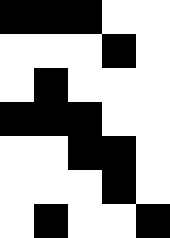[["black", "black", "black", "white", "white"], ["white", "white", "white", "black", "white"], ["white", "black", "white", "white", "white"], ["black", "black", "black", "white", "white"], ["white", "white", "black", "black", "white"], ["white", "white", "white", "black", "white"], ["white", "black", "white", "white", "black"]]